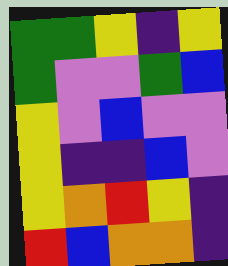[["green", "green", "yellow", "indigo", "yellow"], ["green", "violet", "violet", "green", "blue"], ["yellow", "violet", "blue", "violet", "violet"], ["yellow", "indigo", "indigo", "blue", "violet"], ["yellow", "orange", "red", "yellow", "indigo"], ["red", "blue", "orange", "orange", "indigo"]]